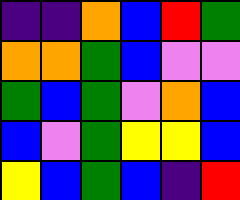[["indigo", "indigo", "orange", "blue", "red", "green"], ["orange", "orange", "green", "blue", "violet", "violet"], ["green", "blue", "green", "violet", "orange", "blue"], ["blue", "violet", "green", "yellow", "yellow", "blue"], ["yellow", "blue", "green", "blue", "indigo", "red"]]